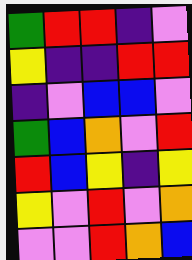[["green", "red", "red", "indigo", "violet"], ["yellow", "indigo", "indigo", "red", "red"], ["indigo", "violet", "blue", "blue", "violet"], ["green", "blue", "orange", "violet", "red"], ["red", "blue", "yellow", "indigo", "yellow"], ["yellow", "violet", "red", "violet", "orange"], ["violet", "violet", "red", "orange", "blue"]]